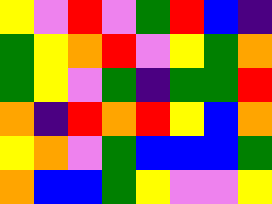[["yellow", "violet", "red", "violet", "green", "red", "blue", "indigo"], ["green", "yellow", "orange", "red", "violet", "yellow", "green", "orange"], ["green", "yellow", "violet", "green", "indigo", "green", "green", "red"], ["orange", "indigo", "red", "orange", "red", "yellow", "blue", "orange"], ["yellow", "orange", "violet", "green", "blue", "blue", "blue", "green"], ["orange", "blue", "blue", "green", "yellow", "violet", "violet", "yellow"]]